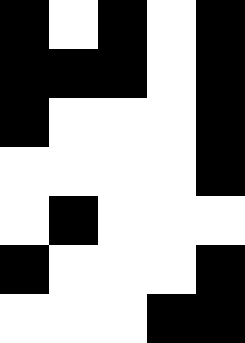[["black", "white", "black", "white", "black"], ["black", "black", "black", "white", "black"], ["black", "white", "white", "white", "black"], ["white", "white", "white", "white", "black"], ["white", "black", "white", "white", "white"], ["black", "white", "white", "white", "black"], ["white", "white", "white", "black", "black"]]